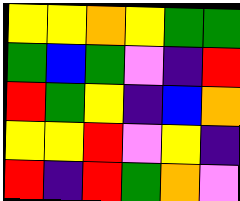[["yellow", "yellow", "orange", "yellow", "green", "green"], ["green", "blue", "green", "violet", "indigo", "red"], ["red", "green", "yellow", "indigo", "blue", "orange"], ["yellow", "yellow", "red", "violet", "yellow", "indigo"], ["red", "indigo", "red", "green", "orange", "violet"]]